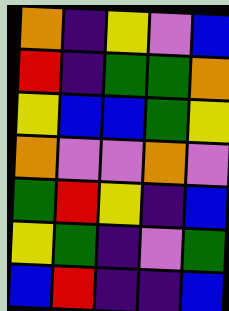[["orange", "indigo", "yellow", "violet", "blue"], ["red", "indigo", "green", "green", "orange"], ["yellow", "blue", "blue", "green", "yellow"], ["orange", "violet", "violet", "orange", "violet"], ["green", "red", "yellow", "indigo", "blue"], ["yellow", "green", "indigo", "violet", "green"], ["blue", "red", "indigo", "indigo", "blue"]]